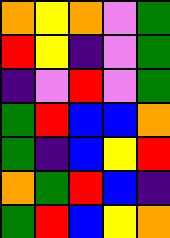[["orange", "yellow", "orange", "violet", "green"], ["red", "yellow", "indigo", "violet", "green"], ["indigo", "violet", "red", "violet", "green"], ["green", "red", "blue", "blue", "orange"], ["green", "indigo", "blue", "yellow", "red"], ["orange", "green", "red", "blue", "indigo"], ["green", "red", "blue", "yellow", "orange"]]